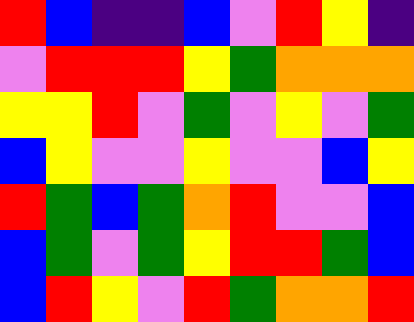[["red", "blue", "indigo", "indigo", "blue", "violet", "red", "yellow", "indigo"], ["violet", "red", "red", "red", "yellow", "green", "orange", "orange", "orange"], ["yellow", "yellow", "red", "violet", "green", "violet", "yellow", "violet", "green"], ["blue", "yellow", "violet", "violet", "yellow", "violet", "violet", "blue", "yellow"], ["red", "green", "blue", "green", "orange", "red", "violet", "violet", "blue"], ["blue", "green", "violet", "green", "yellow", "red", "red", "green", "blue"], ["blue", "red", "yellow", "violet", "red", "green", "orange", "orange", "red"]]